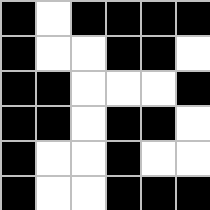[["black", "white", "black", "black", "black", "black"], ["black", "white", "white", "black", "black", "white"], ["black", "black", "white", "white", "white", "black"], ["black", "black", "white", "black", "black", "white"], ["black", "white", "white", "black", "white", "white"], ["black", "white", "white", "black", "black", "black"]]